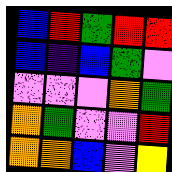[["blue", "red", "green", "red", "red"], ["blue", "indigo", "blue", "green", "violet"], ["violet", "violet", "violet", "orange", "green"], ["orange", "green", "violet", "violet", "red"], ["orange", "orange", "blue", "violet", "yellow"]]